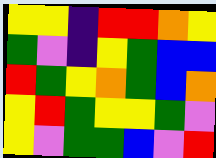[["yellow", "yellow", "indigo", "red", "red", "orange", "yellow"], ["green", "violet", "indigo", "yellow", "green", "blue", "blue"], ["red", "green", "yellow", "orange", "green", "blue", "orange"], ["yellow", "red", "green", "yellow", "yellow", "green", "violet"], ["yellow", "violet", "green", "green", "blue", "violet", "red"]]